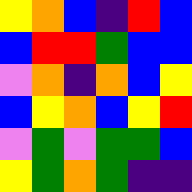[["yellow", "orange", "blue", "indigo", "red", "blue"], ["blue", "red", "red", "green", "blue", "blue"], ["violet", "orange", "indigo", "orange", "blue", "yellow"], ["blue", "yellow", "orange", "blue", "yellow", "red"], ["violet", "green", "violet", "green", "green", "blue"], ["yellow", "green", "orange", "green", "indigo", "indigo"]]